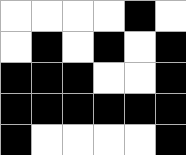[["white", "white", "white", "white", "black", "white"], ["white", "black", "white", "black", "white", "black"], ["black", "black", "black", "white", "white", "black"], ["black", "black", "black", "black", "black", "black"], ["black", "white", "white", "white", "white", "black"]]